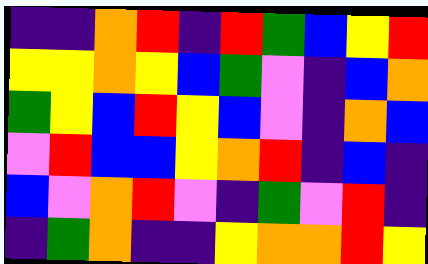[["indigo", "indigo", "orange", "red", "indigo", "red", "green", "blue", "yellow", "red"], ["yellow", "yellow", "orange", "yellow", "blue", "green", "violet", "indigo", "blue", "orange"], ["green", "yellow", "blue", "red", "yellow", "blue", "violet", "indigo", "orange", "blue"], ["violet", "red", "blue", "blue", "yellow", "orange", "red", "indigo", "blue", "indigo"], ["blue", "violet", "orange", "red", "violet", "indigo", "green", "violet", "red", "indigo"], ["indigo", "green", "orange", "indigo", "indigo", "yellow", "orange", "orange", "red", "yellow"]]